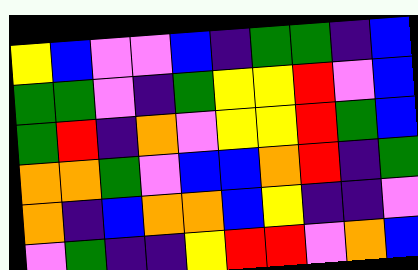[["yellow", "blue", "violet", "violet", "blue", "indigo", "green", "green", "indigo", "blue"], ["green", "green", "violet", "indigo", "green", "yellow", "yellow", "red", "violet", "blue"], ["green", "red", "indigo", "orange", "violet", "yellow", "yellow", "red", "green", "blue"], ["orange", "orange", "green", "violet", "blue", "blue", "orange", "red", "indigo", "green"], ["orange", "indigo", "blue", "orange", "orange", "blue", "yellow", "indigo", "indigo", "violet"], ["violet", "green", "indigo", "indigo", "yellow", "red", "red", "violet", "orange", "blue"]]